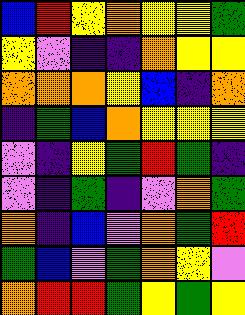[["blue", "red", "yellow", "orange", "yellow", "yellow", "green"], ["yellow", "violet", "indigo", "indigo", "orange", "yellow", "yellow"], ["orange", "orange", "orange", "yellow", "blue", "indigo", "orange"], ["indigo", "green", "blue", "orange", "yellow", "yellow", "yellow"], ["violet", "indigo", "yellow", "green", "red", "green", "indigo"], ["violet", "indigo", "green", "indigo", "violet", "orange", "green"], ["orange", "indigo", "blue", "violet", "orange", "green", "red"], ["green", "blue", "violet", "green", "orange", "yellow", "violet"], ["orange", "red", "red", "green", "yellow", "green", "yellow"]]